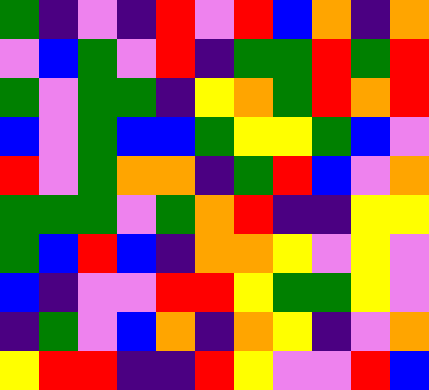[["green", "indigo", "violet", "indigo", "red", "violet", "red", "blue", "orange", "indigo", "orange"], ["violet", "blue", "green", "violet", "red", "indigo", "green", "green", "red", "green", "red"], ["green", "violet", "green", "green", "indigo", "yellow", "orange", "green", "red", "orange", "red"], ["blue", "violet", "green", "blue", "blue", "green", "yellow", "yellow", "green", "blue", "violet"], ["red", "violet", "green", "orange", "orange", "indigo", "green", "red", "blue", "violet", "orange"], ["green", "green", "green", "violet", "green", "orange", "red", "indigo", "indigo", "yellow", "yellow"], ["green", "blue", "red", "blue", "indigo", "orange", "orange", "yellow", "violet", "yellow", "violet"], ["blue", "indigo", "violet", "violet", "red", "red", "yellow", "green", "green", "yellow", "violet"], ["indigo", "green", "violet", "blue", "orange", "indigo", "orange", "yellow", "indigo", "violet", "orange"], ["yellow", "red", "red", "indigo", "indigo", "red", "yellow", "violet", "violet", "red", "blue"]]